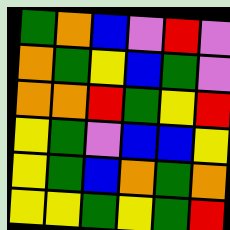[["green", "orange", "blue", "violet", "red", "violet"], ["orange", "green", "yellow", "blue", "green", "violet"], ["orange", "orange", "red", "green", "yellow", "red"], ["yellow", "green", "violet", "blue", "blue", "yellow"], ["yellow", "green", "blue", "orange", "green", "orange"], ["yellow", "yellow", "green", "yellow", "green", "red"]]